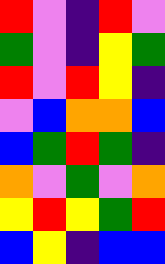[["red", "violet", "indigo", "red", "violet"], ["green", "violet", "indigo", "yellow", "green"], ["red", "violet", "red", "yellow", "indigo"], ["violet", "blue", "orange", "orange", "blue"], ["blue", "green", "red", "green", "indigo"], ["orange", "violet", "green", "violet", "orange"], ["yellow", "red", "yellow", "green", "red"], ["blue", "yellow", "indigo", "blue", "blue"]]